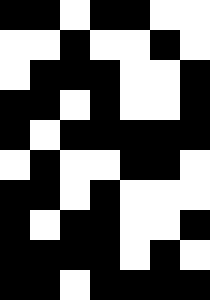[["black", "black", "white", "black", "black", "white", "white"], ["white", "white", "black", "white", "white", "black", "white"], ["white", "black", "black", "black", "white", "white", "black"], ["black", "black", "white", "black", "white", "white", "black"], ["black", "white", "black", "black", "black", "black", "black"], ["white", "black", "white", "white", "black", "black", "white"], ["black", "black", "white", "black", "white", "white", "white"], ["black", "white", "black", "black", "white", "white", "black"], ["black", "black", "black", "black", "white", "black", "white"], ["black", "black", "white", "black", "black", "black", "black"]]